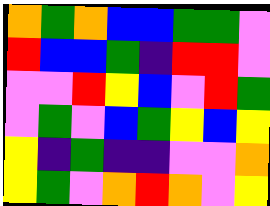[["orange", "green", "orange", "blue", "blue", "green", "green", "violet"], ["red", "blue", "blue", "green", "indigo", "red", "red", "violet"], ["violet", "violet", "red", "yellow", "blue", "violet", "red", "green"], ["violet", "green", "violet", "blue", "green", "yellow", "blue", "yellow"], ["yellow", "indigo", "green", "indigo", "indigo", "violet", "violet", "orange"], ["yellow", "green", "violet", "orange", "red", "orange", "violet", "yellow"]]